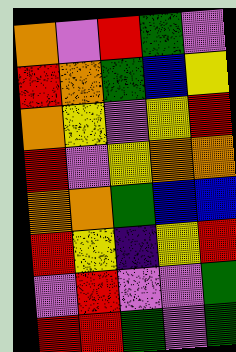[["orange", "violet", "red", "green", "violet"], ["red", "orange", "green", "blue", "yellow"], ["orange", "yellow", "violet", "yellow", "red"], ["red", "violet", "yellow", "orange", "orange"], ["orange", "orange", "green", "blue", "blue"], ["red", "yellow", "indigo", "yellow", "red"], ["violet", "red", "violet", "violet", "green"], ["red", "red", "green", "violet", "green"]]